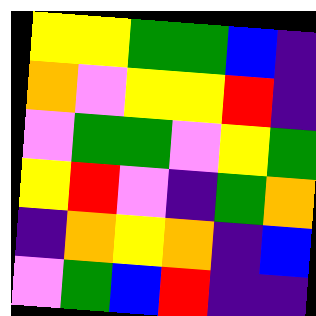[["yellow", "yellow", "green", "green", "blue", "indigo"], ["orange", "violet", "yellow", "yellow", "red", "indigo"], ["violet", "green", "green", "violet", "yellow", "green"], ["yellow", "red", "violet", "indigo", "green", "orange"], ["indigo", "orange", "yellow", "orange", "indigo", "blue"], ["violet", "green", "blue", "red", "indigo", "indigo"]]